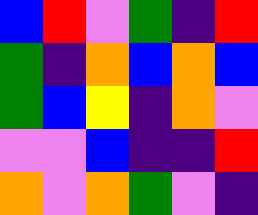[["blue", "red", "violet", "green", "indigo", "red"], ["green", "indigo", "orange", "blue", "orange", "blue"], ["green", "blue", "yellow", "indigo", "orange", "violet"], ["violet", "violet", "blue", "indigo", "indigo", "red"], ["orange", "violet", "orange", "green", "violet", "indigo"]]